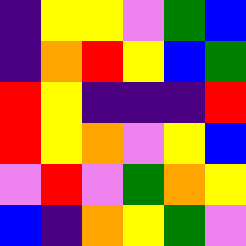[["indigo", "yellow", "yellow", "violet", "green", "blue"], ["indigo", "orange", "red", "yellow", "blue", "green"], ["red", "yellow", "indigo", "indigo", "indigo", "red"], ["red", "yellow", "orange", "violet", "yellow", "blue"], ["violet", "red", "violet", "green", "orange", "yellow"], ["blue", "indigo", "orange", "yellow", "green", "violet"]]